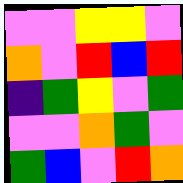[["violet", "violet", "yellow", "yellow", "violet"], ["orange", "violet", "red", "blue", "red"], ["indigo", "green", "yellow", "violet", "green"], ["violet", "violet", "orange", "green", "violet"], ["green", "blue", "violet", "red", "orange"]]